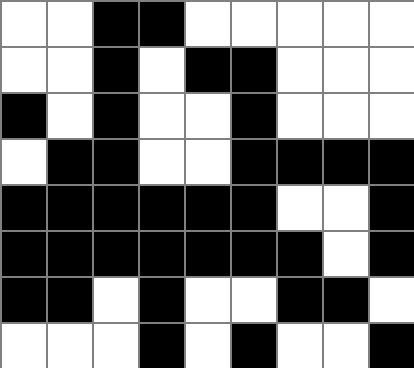[["white", "white", "black", "black", "white", "white", "white", "white", "white"], ["white", "white", "black", "white", "black", "black", "white", "white", "white"], ["black", "white", "black", "white", "white", "black", "white", "white", "white"], ["white", "black", "black", "white", "white", "black", "black", "black", "black"], ["black", "black", "black", "black", "black", "black", "white", "white", "black"], ["black", "black", "black", "black", "black", "black", "black", "white", "black"], ["black", "black", "white", "black", "white", "white", "black", "black", "white"], ["white", "white", "white", "black", "white", "black", "white", "white", "black"]]